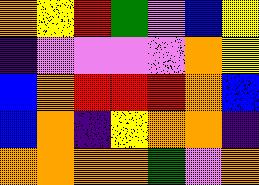[["orange", "yellow", "red", "green", "violet", "blue", "yellow"], ["indigo", "violet", "violet", "violet", "violet", "orange", "yellow"], ["blue", "orange", "red", "red", "red", "orange", "blue"], ["blue", "orange", "indigo", "yellow", "orange", "orange", "indigo"], ["orange", "orange", "orange", "orange", "green", "violet", "orange"]]